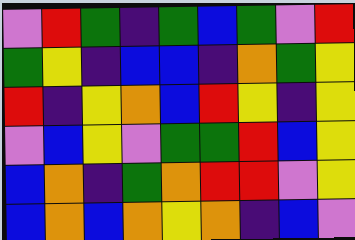[["violet", "red", "green", "indigo", "green", "blue", "green", "violet", "red"], ["green", "yellow", "indigo", "blue", "blue", "indigo", "orange", "green", "yellow"], ["red", "indigo", "yellow", "orange", "blue", "red", "yellow", "indigo", "yellow"], ["violet", "blue", "yellow", "violet", "green", "green", "red", "blue", "yellow"], ["blue", "orange", "indigo", "green", "orange", "red", "red", "violet", "yellow"], ["blue", "orange", "blue", "orange", "yellow", "orange", "indigo", "blue", "violet"]]